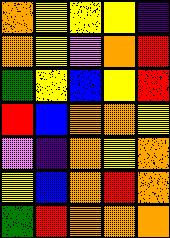[["orange", "yellow", "yellow", "yellow", "indigo"], ["orange", "yellow", "violet", "orange", "red"], ["green", "yellow", "blue", "yellow", "red"], ["red", "blue", "orange", "orange", "yellow"], ["violet", "indigo", "orange", "yellow", "orange"], ["yellow", "blue", "orange", "red", "orange"], ["green", "red", "orange", "orange", "orange"]]